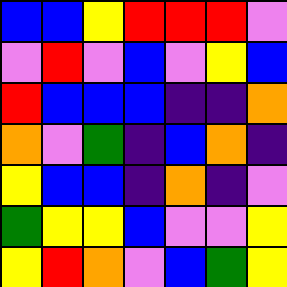[["blue", "blue", "yellow", "red", "red", "red", "violet"], ["violet", "red", "violet", "blue", "violet", "yellow", "blue"], ["red", "blue", "blue", "blue", "indigo", "indigo", "orange"], ["orange", "violet", "green", "indigo", "blue", "orange", "indigo"], ["yellow", "blue", "blue", "indigo", "orange", "indigo", "violet"], ["green", "yellow", "yellow", "blue", "violet", "violet", "yellow"], ["yellow", "red", "orange", "violet", "blue", "green", "yellow"]]